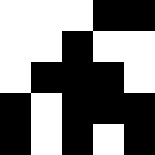[["white", "white", "white", "black", "black"], ["white", "white", "black", "white", "white"], ["white", "black", "black", "black", "white"], ["black", "white", "black", "black", "black"], ["black", "white", "black", "white", "black"]]